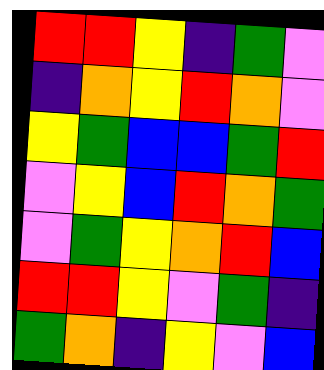[["red", "red", "yellow", "indigo", "green", "violet"], ["indigo", "orange", "yellow", "red", "orange", "violet"], ["yellow", "green", "blue", "blue", "green", "red"], ["violet", "yellow", "blue", "red", "orange", "green"], ["violet", "green", "yellow", "orange", "red", "blue"], ["red", "red", "yellow", "violet", "green", "indigo"], ["green", "orange", "indigo", "yellow", "violet", "blue"]]